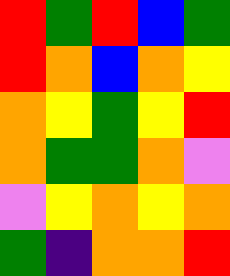[["red", "green", "red", "blue", "green"], ["red", "orange", "blue", "orange", "yellow"], ["orange", "yellow", "green", "yellow", "red"], ["orange", "green", "green", "orange", "violet"], ["violet", "yellow", "orange", "yellow", "orange"], ["green", "indigo", "orange", "orange", "red"]]